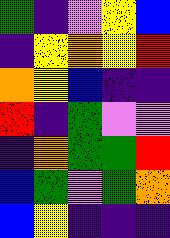[["green", "indigo", "violet", "yellow", "blue"], ["indigo", "yellow", "orange", "yellow", "red"], ["orange", "yellow", "blue", "indigo", "indigo"], ["red", "indigo", "green", "violet", "violet"], ["indigo", "orange", "green", "green", "red"], ["blue", "green", "violet", "green", "orange"], ["blue", "yellow", "indigo", "indigo", "indigo"]]